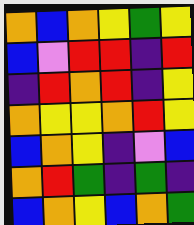[["orange", "blue", "orange", "yellow", "green", "yellow"], ["blue", "violet", "red", "red", "indigo", "red"], ["indigo", "red", "orange", "red", "indigo", "yellow"], ["orange", "yellow", "yellow", "orange", "red", "yellow"], ["blue", "orange", "yellow", "indigo", "violet", "blue"], ["orange", "red", "green", "indigo", "green", "indigo"], ["blue", "orange", "yellow", "blue", "orange", "green"]]